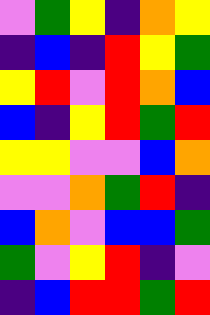[["violet", "green", "yellow", "indigo", "orange", "yellow"], ["indigo", "blue", "indigo", "red", "yellow", "green"], ["yellow", "red", "violet", "red", "orange", "blue"], ["blue", "indigo", "yellow", "red", "green", "red"], ["yellow", "yellow", "violet", "violet", "blue", "orange"], ["violet", "violet", "orange", "green", "red", "indigo"], ["blue", "orange", "violet", "blue", "blue", "green"], ["green", "violet", "yellow", "red", "indigo", "violet"], ["indigo", "blue", "red", "red", "green", "red"]]